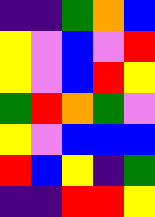[["indigo", "indigo", "green", "orange", "blue"], ["yellow", "violet", "blue", "violet", "red"], ["yellow", "violet", "blue", "red", "yellow"], ["green", "red", "orange", "green", "violet"], ["yellow", "violet", "blue", "blue", "blue"], ["red", "blue", "yellow", "indigo", "green"], ["indigo", "indigo", "red", "red", "yellow"]]